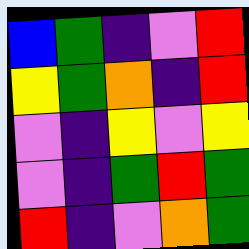[["blue", "green", "indigo", "violet", "red"], ["yellow", "green", "orange", "indigo", "red"], ["violet", "indigo", "yellow", "violet", "yellow"], ["violet", "indigo", "green", "red", "green"], ["red", "indigo", "violet", "orange", "green"]]